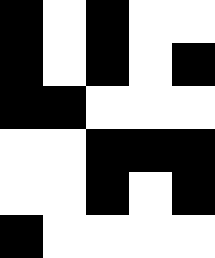[["black", "white", "black", "white", "white"], ["black", "white", "black", "white", "black"], ["black", "black", "white", "white", "white"], ["white", "white", "black", "black", "black"], ["white", "white", "black", "white", "black"], ["black", "white", "white", "white", "white"]]